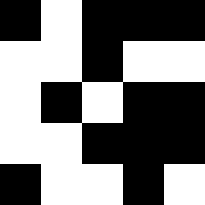[["black", "white", "black", "black", "black"], ["white", "white", "black", "white", "white"], ["white", "black", "white", "black", "black"], ["white", "white", "black", "black", "black"], ["black", "white", "white", "black", "white"]]